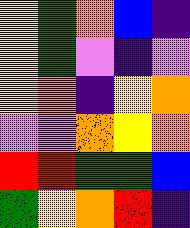[["yellow", "green", "orange", "blue", "indigo"], ["yellow", "green", "violet", "indigo", "violet"], ["yellow", "orange", "indigo", "yellow", "orange"], ["violet", "violet", "orange", "yellow", "orange"], ["red", "red", "green", "green", "blue"], ["green", "yellow", "orange", "red", "indigo"]]